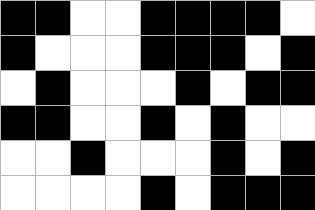[["black", "black", "white", "white", "black", "black", "black", "black", "white"], ["black", "white", "white", "white", "black", "black", "black", "white", "black"], ["white", "black", "white", "white", "white", "black", "white", "black", "black"], ["black", "black", "white", "white", "black", "white", "black", "white", "white"], ["white", "white", "black", "white", "white", "white", "black", "white", "black"], ["white", "white", "white", "white", "black", "white", "black", "black", "black"]]